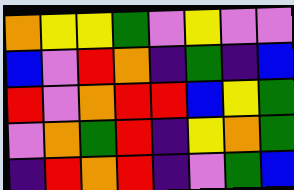[["orange", "yellow", "yellow", "green", "violet", "yellow", "violet", "violet"], ["blue", "violet", "red", "orange", "indigo", "green", "indigo", "blue"], ["red", "violet", "orange", "red", "red", "blue", "yellow", "green"], ["violet", "orange", "green", "red", "indigo", "yellow", "orange", "green"], ["indigo", "red", "orange", "red", "indigo", "violet", "green", "blue"]]